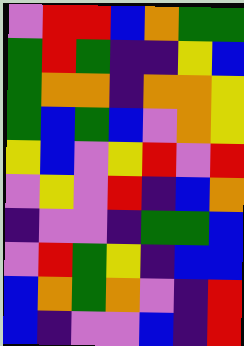[["violet", "red", "red", "blue", "orange", "green", "green"], ["green", "red", "green", "indigo", "indigo", "yellow", "blue"], ["green", "orange", "orange", "indigo", "orange", "orange", "yellow"], ["green", "blue", "green", "blue", "violet", "orange", "yellow"], ["yellow", "blue", "violet", "yellow", "red", "violet", "red"], ["violet", "yellow", "violet", "red", "indigo", "blue", "orange"], ["indigo", "violet", "violet", "indigo", "green", "green", "blue"], ["violet", "red", "green", "yellow", "indigo", "blue", "blue"], ["blue", "orange", "green", "orange", "violet", "indigo", "red"], ["blue", "indigo", "violet", "violet", "blue", "indigo", "red"]]